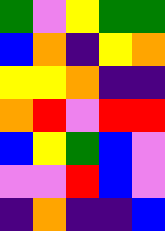[["green", "violet", "yellow", "green", "green"], ["blue", "orange", "indigo", "yellow", "orange"], ["yellow", "yellow", "orange", "indigo", "indigo"], ["orange", "red", "violet", "red", "red"], ["blue", "yellow", "green", "blue", "violet"], ["violet", "violet", "red", "blue", "violet"], ["indigo", "orange", "indigo", "indigo", "blue"]]